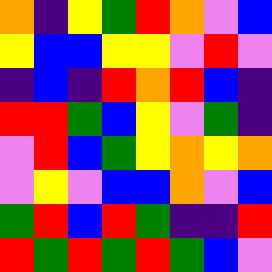[["orange", "indigo", "yellow", "green", "red", "orange", "violet", "blue"], ["yellow", "blue", "blue", "yellow", "yellow", "violet", "red", "violet"], ["indigo", "blue", "indigo", "red", "orange", "red", "blue", "indigo"], ["red", "red", "green", "blue", "yellow", "violet", "green", "indigo"], ["violet", "red", "blue", "green", "yellow", "orange", "yellow", "orange"], ["violet", "yellow", "violet", "blue", "blue", "orange", "violet", "blue"], ["green", "red", "blue", "red", "green", "indigo", "indigo", "red"], ["red", "green", "red", "green", "red", "green", "blue", "violet"]]